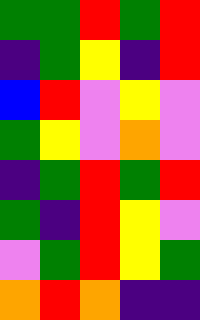[["green", "green", "red", "green", "red"], ["indigo", "green", "yellow", "indigo", "red"], ["blue", "red", "violet", "yellow", "violet"], ["green", "yellow", "violet", "orange", "violet"], ["indigo", "green", "red", "green", "red"], ["green", "indigo", "red", "yellow", "violet"], ["violet", "green", "red", "yellow", "green"], ["orange", "red", "orange", "indigo", "indigo"]]